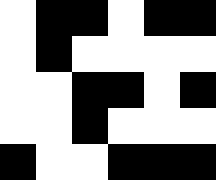[["white", "black", "black", "white", "black", "black"], ["white", "black", "white", "white", "white", "white"], ["white", "white", "black", "black", "white", "black"], ["white", "white", "black", "white", "white", "white"], ["black", "white", "white", "black", "black", "black"]]